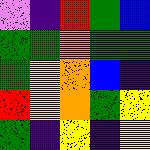[["violet", "indigo", "red", "green", "blue"], ["green", "green", "orange", "green", "green"], ["green", "yellow", "orange", "blue", "indigo"], ["red", "yellow", "orange", "green", "yellow"], ["green", "indigo", "yellow", "indigo", "yellow"]]